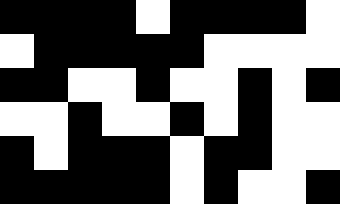[["black", "black", "black", "black", "white", "black", "black", "black", "black", "white"], ["white", "black", "black", "black", "black", "black", "white", "white", "white", "white"], ["black", "black", "white", "white", "black", "white", "white", "black", "white", "black"], ["white", "white", "black", "white", "white", "black", "white", "black", "white", "white"], ["black", "white", "black", "black", "black", "white", "black", "black", "white", "white"], ["black", "black", "black", "black", "black", "white", "black", "white", "white", "black"]]